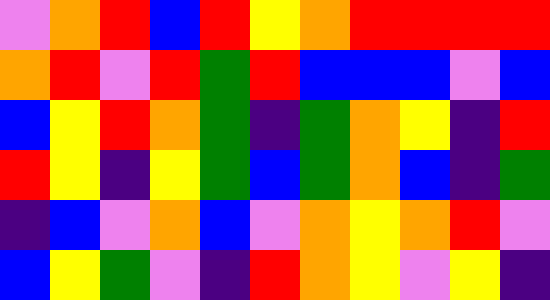[["violet", "orange", "red", "blue", "red", "yellow", "orange", "red", "red", "red", "red"], ["orange", "red", "violet", "red", "green", "red", "blue", "blue", "blue", "violet", "blue"], ["blue", "yellow", "red", "orange", "green", "indigo", "green", "orange", "yellow", "indigo", "red"], ["red", "yellow", "indigo", "yellow", "green", "blue", "green", "orange", "blue", "indigo", "green"], ["indigo", "blue", "violet", "orange", "blue", "violet", "orange", "yellow", "orange", "red", "violet"], ["blue", "yellow", "green", "violet", "indigo", "red", "orange", "yellow", "violet", "yellow", "indigo"]]